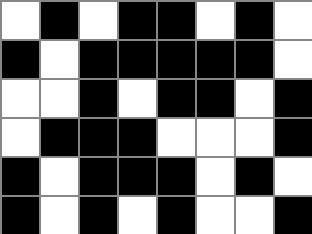[["white", "black", "white", "black", "black", "white", "black", "white"], ["black", "white", "black", "black", "black", "black", "black", "white"], ["white", "white", "black", "white", "black", "black", "white", "black"], ["white", "black", "black", "black", "white", "white", "white", "black"], ["black", "white", "black", "black", "black", "white", "black", "white"], ["black", "white", "black", "white", "black", "white", "white", "black"]]